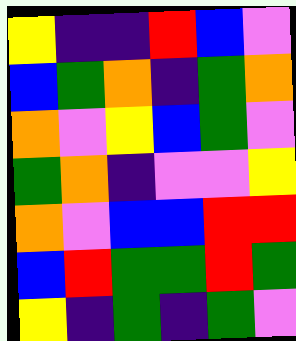[["yellow", "indigo", "indigo", "red", "blue", "violet"], ["blue", "green", "orange", "indigo", "green", "orange"], ["orange", "violet", "yellow", "blue", "green", "violet"], ["green", "orange", "indigo", "violet", "violet", "yellow"], ["orange", "violet", "blue", "blue", "red", "red"], ["blue", "red", "green", "green", "red", "green"], ["yellow", "indigo", "green", "indigo", "green", "violet"]]